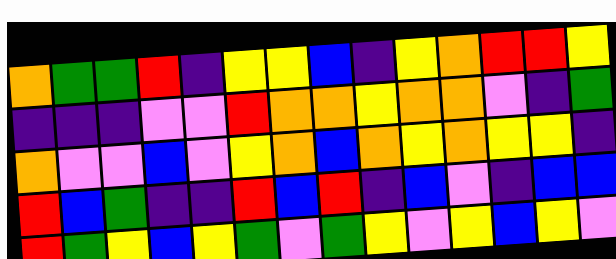[["orange", "green", "green", "red", "indigo", "yellow", "yellow", "blue", "indigo", "yellow", "orange", "red", "red", "yellow"], ["indigo", "indigo", "indigo", "violet", "violet", "red", "orange", "orange", "yellow", "orange", "orange", "violet", "indigo", "green"], ["orange", "violet", "violet", "blue", "violet", "yellow", "orange", "blue", "orange", "yellow", "orange", "yellow", "yellow", "indigo"], ["red", "blue", "green", "indigo", "indigo", "red", "blue", "red", "indigo", "blue", "violet", "indigo", "blue", "blue"], ["red", "green", "yellow", "blue", "yellow", "green", "violet", "green", "yellow", "violet", "yellow", "blue", "yellow", "violet"]]